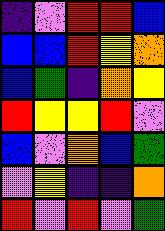[["indigo", "violet", "red", "red", "blue"], ["blue", "blue", "red", "yellow", "orange"], ["blue", "green", "indigo", "orange", "yellow"], ["red", "yellow", "yellow", "red", "violet"], ["blue", "violet", "orange", "blue", "green"], ["violet", "yellow", "indigo", "indigo", "orange"], ["red", "violet", "red", "violet", "green"]]